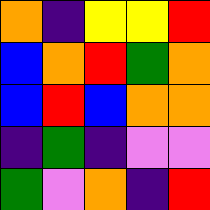[["orange", "indigo", "yellow", "yellow", "red"], ["blue", "orange", "red", "green", "orange"], ["blue", "red", "blue", "orange", "orange"], ["indigo", "green", "indigo", "violet", "violet"], ["green", "violet", "orange", "indigo", "red"]]